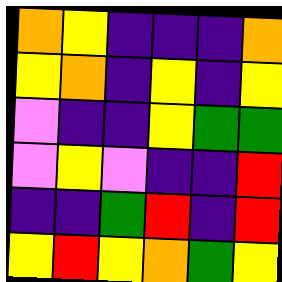[["orange", "yellow", "indigo", "indigo", "indigo", "orange"], ["yellow", "orange", "indigo", "yellow", "indigo", "yellow"], ["violet", "indigo", "indigo", "yellow", "green", "green"], ["violet", "yellow", "violet", "indigo", "indigo", "red"], ["indigo", "indigo", "green", "red", "indigo", "red"], ["yellow", "red", "yellow", "orange", "green", "yellow"]]